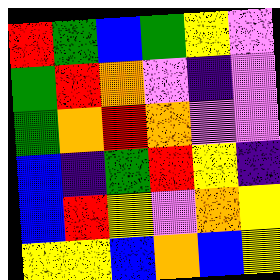[["red", "green", "blue", "green", "yellow", "violet"], ["green", "red", "orange", "violet", "indigo", "violet"], ["green", "orange", "red", "orange", "violet", "violet"], ["blue", "indigo", "green", "red", "yellow", "indigo"], ["blue", "red", "yellow", "violet", "orange", "yellow"], ["yellow", "yellow", "blue", "orange", "blue", "yellow"]]